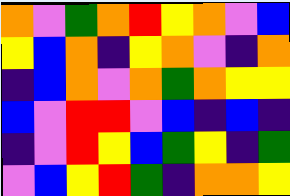[["orange", "violet", "green", "orange", "red", "yellow", "orange", "violet", "blue"], ["yellow", "blue", "orange", "indigo", "yellow", "orange", "violet", "indigo", "orange"], ["indigo", "blue", "orange", "violet", "orange", "green", "orange", "yellow", "yellow"], ["blue", "violet", "red", "red", "violet", "blue", "indigo", "blue", "indigo"], ["indigo", "violet", "red", "yellow", "blue", "green", "yellow", "indigo", "green"], ["violet", "blue", "yellow", "red", "green", "indigo", "orange", "orange", "yellow"]]